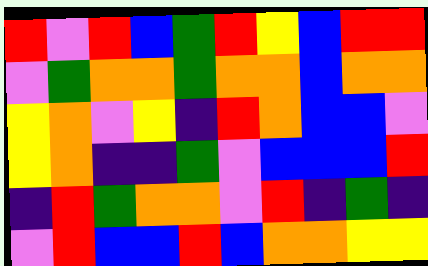[["red", "violet", "red", "blue", "green", "red", "yellow", "blue", "red", "red"], ["violet", "green", "orange", "orange", "green", "orange", "orange", "blue", "orange", "orange"], ["yellow", "orange", "violet", "yellow", "indigo", "red", "orange", "blue", "blue", "violet"], ["yellow", "orange", "indigo", "indigo", "green", "violet", "blue", "blue", "blue", "red"], ["indigo", "red", "green", "orange", "orange", "violet", "red", "indigo", "green", "indigo"], ["violet", "red", "blue", "blue", "red", "blue", "orange", "orange", "yellow", "yellow"]]